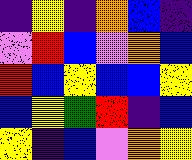[["indigo", "yellow", "indigo", "orange", "blue", "indigo"], ["violet", "red", "blue", "violet", "orange", "blue"], ["red", "blue", "yellow", "blue", "blue", "yellow"], ["blue", "yellow", "green", "red", "indigo", "blue"], ["yellow", "indigo", "blue", "violet", "orange", "yellow"]]